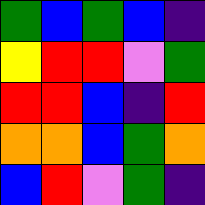[["green", "blue", "green", "blue", "indigo"], ["yellow", "red", "red", "violet", "green"], ["red", "red", "blue", "indigo", "red"], ["orange", "orange", "blue", "green", "orange"], ["blue", "red", "violet", "green", "indigo"]]